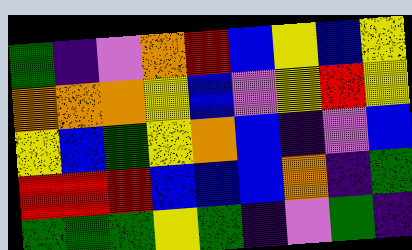[["green", "indigo", "violet", "orange", "red", "blue", "yellow", "blue", "yellow"], ["orange", "orange", "orange", "yellow", "blue", "violet", "yellow", "red", "yellow"], ["yellow", "blue", "green", "yellow", "orange", "blue", "indigo", "violet", "blue"], ["red", "red", "red", "blue", "blue", "blue", "orange", "indigo", "green"], ["green", "green", "green", "yellow", "green", "indigo", "violet", "green", "indigo"]]